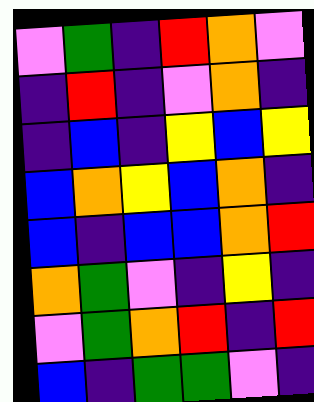[["violet", "green", "indigo", "red", "orange", "violet"], ["indigo", "red", "indigo", "violet", "orange", "indigo"], ["indigo", "blue", "indigo", "yellow", "blue", "yellow"], ["blue", "orange", "yellow", "blue", "orange", "indigo"], ["blue", "indigo", "blue", "blue", "orange", "red"], ["orange", "green", "violet", "indigo", "yellow", "indigo"], ["violet", "green", "orange", "red", "indigo", "red"], ["blue", "indigo", "green", "green", "violet", "indigo"]]